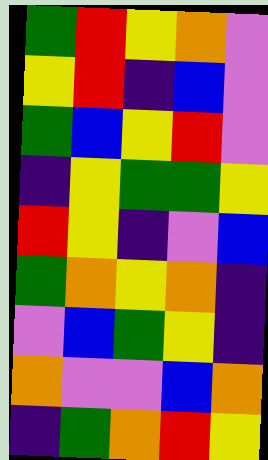[["green", "red", "yellow", "orange", "violet"], ["yellow", "red", "indigo", "blue", "violet"], ["green", "blue", "yellow", "red", "violet"], ["indigo", "yellow", "green", "green", "yellow"], ["red", "yellow", "indigo", "violet", "blue"], ["green", "orange", "yellow", "orange", "indigo"], ["violet", "blue", "green", "yellow", "indigo"], ["orange", "violet", "violet", "blue", "orange"], ["indigo", "green", "orange", "red", "yellow"]]